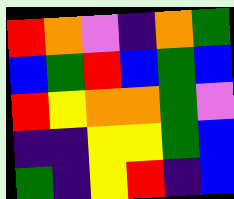[["red", "orange", "violet", "indigo", "orange", "green"], ["blue", "green", "red", "blue", "green", "blue"], ["red", "yellow", "orange", "orange", "green", "violet"], ["indigo", "indigo", "yellow", "yellow", "green", "blue"], ["green", "indigo", "yellow", "red", "indigo", "blue"]]